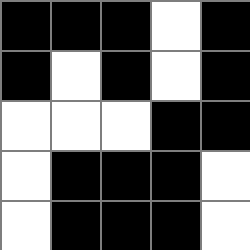[["black", "black", "black", "white", "black"], ["black", "white", "black", "white", "black"], ["white", "white", "white", "black", "black"], ["white", "black", "black", "black", "white"], ["white", "black", "black", "black", "white"]]